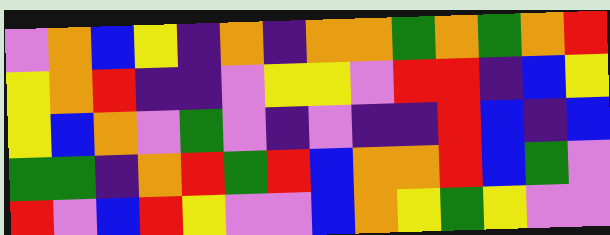[["violet", "orange", "blue", "yellow", "indigo", "orange", "indigo", "orange", "orange", "green", "orange", "green", "orange", "red"], ["yellow", "orange", "red", "indigo", "indigo", "violet", "yellow", "yellow", "violet", "red", "red", "indigo", "blue", "yellow"], ["yellow", "blue", "orange", "violet", "green", "violet", "indigo", "violet", "indigo", "indigo", "red", "blue", "indigo", "blue"], ["green", "green", "indigo", "orange", "red", "green", "red", "blue", "orange", "orange", "red", "blue", "green", "violet"], ["red", "violet", "blue", "red", "yellow", "violet", "violet", "blue", "orange", "yellow", "green", "yellow", "violet", "violet"]]